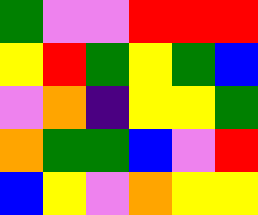[["green", "violet", "violet", "red", "red", "red"], ["yellow", "red", "green", "yellow", "green", "blue"], ["violet", "orange", "indigo", "yellow", "yellow", "green"], ["orange", "green", "green", "blue", "violet", "red"], ["blue", "yellow", "violet", "orange", "yellow", "yellow"]]